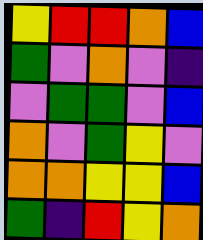[["yellow", "red", "red", "orange", "blue"], ["green", "violet", "orange", "violet", "indigo"], ["violet", "green", "green", "violet", "blue"], ["orange", "violet", "green", "yellow", "violet"], ["orange", "orange", "yellow", "yellow", "blue"], ["green", "indigo", "red", "yellow", "orange"]]